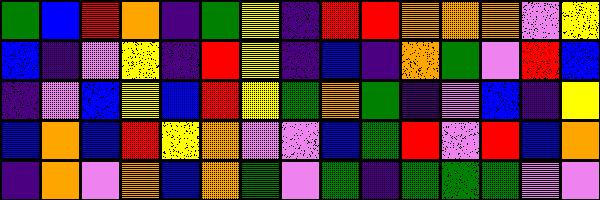[["green", "blue", "red", "orange", "indigo", "green", "yellow", "indigo", "red", "red", "orange", "orange", "orange", "violet", "yellow"], ["blue", "indigo", "violet", "yellow", "indigo", "red", "yellow", "indigo", "blue", "indigo", "orange", "green", "violet", "red", "blue"], ["indigo", "violet", "blue", "yellow", "blue", "red", "yellow", "green", "orange", "green", "indigo", "violet", "blue", "indigo", "yellow"], ["blue", "orange", "blue", "red", "yellow", "orange", "violet", "violet", "blue", "green", "red", "violet", "red", "blue", "orange"], ["indigo", "orange", "violet", "orange", "blue", "orange", "green", "violet", "green", "indigo", "green", "green", "green", "violet", "violet"]]